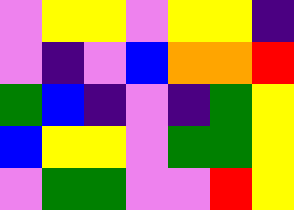[["violet", "yellow", "yellow", "violet", "yellow", "yellow", "indigo"], ["violet", "indigo", "violet", "blue", "orange", "orange", "red"], ["green", "blue", "indigo", "violet", "indigo", "green", "yellow"], ["blue", "yellow", "yellow", "violet", "green", "green", "yellow"], ["violet", "green", "green", "violet", "violet", "red", "yellow"]]